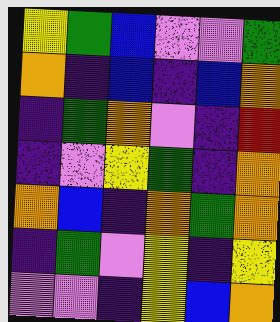[["yellow", "green", "blue", "violet", "violet", "green"], ["orange", "indigo", "blue", "indigo", "blue", "orange"], ["indigo", "green", "orange", "violet", "indigo", "red"], ["indigo", "violet", "yellow", "green", "indigo", "orange"], ["orange", "blue", "indigo", "orange", "green", "orange"], ["indigo", "green", "violet", "yellow", "indigo", "yellow"], ["violet", "violet", "indigo", "yellow", "blue", "orange"]]